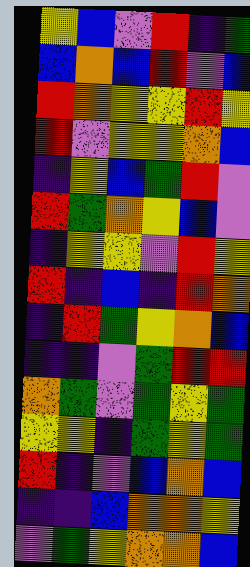[["yellow", "blue", "violet", "red", "indigo", "green"], ["blue", "orange", "blue", "red", "violet", "blue"], ["red", "orange", "yellow", "yellow", "red", "yellow"], ["red", "violet", "yellow", "yellow", "orange", "blue"], ["indigo", "yellow", "blue", "green", "red", "violet"], ["red", "green", "orange", "yellow", "blue", "violet"], ["indigo", "yellow", "yellow", "violet", "red", "yellow"], ["red", "indigo", "blue", "indigo", "red", "orange"], ["indigo", "red", "green", "yellow", "orange", "blue"], ["indigo", "indigo", "violet", "green", "red", "red"], ["orange", "green", "violet", "green", "yellow", "green"], ["yellow", "yellow", "indigo", "green", "yellow", "green"], ["red", "indigo", "violet", "blue", "orange", "blue"], ["indigo", "indigo", "blue", "orange", "orange", "yellow"], ["violet", "green", "yellow", "orange", "orange", "blue"]]